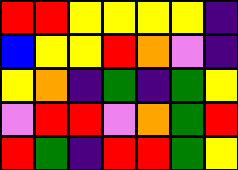[["red", "red", "yellow", "yellow", "yellow", "yellow", "indigo"], ["blue", "yellow", "yellow", "red", "orange", "violet", "indigo"], ["yellow", "orange", "indigo", "green", "indigo", "green", "yellow"], ["violet", "red", "red", "violet", "orange", "green", "red"], ["red", "green", "indigo", "red", "red", "green", "yellow"]]